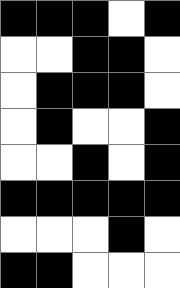[["black", "black", "black", "white", "black"], ["white", "white", "black", "black", "white"], ["white", "black", "black", "black", "white"], ["white", "black", "white", "white", "black"], ["white", "white", "black", "white", "black"], ["black", "black", "black", "black", "black"], ["white", "white", "white", "black", "white"], ["black", "black", "white", "white", "white"]]